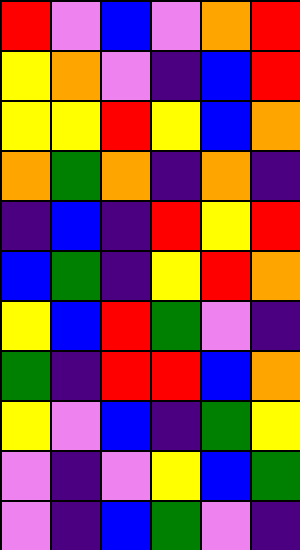[["red", "violet", "blue", "violet", "orange", "red"], ["yellow", "orange", "violet", "indigo", "blue", "red"], ["yellow", "yellow", "red", "yellow", "blue", "orange"], ["orange", "green", "orange", "indigo", "orange", "indigo"], ["indigo", "blue", "indigo", "red", "yellow", "red"], ["blue", "green", "indigo", "yellow", "red", "orange"], ["yellow", "blue", "red", "green", "violet", "indigo"], ["green", "indigo", "red", "red", "blue", "orange"], ["yellow", "violet", "blue", "indigo", "green", "yellow"], ["violet", "indigo", "violet", "yellow", "blue", "green"], ["violet", "indigo", "blue", "green", "violet", "indigo"]]